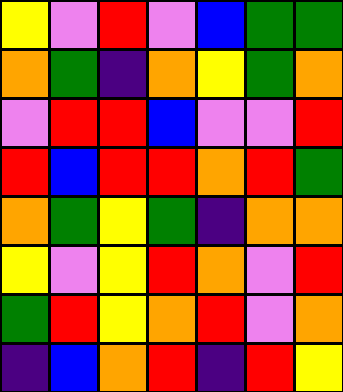[["yellow", "violet", "red", "violet", "blue", "green", "green"], ["orange", "green", "indigo", "orange", "yellow", "green", "orange"], ["violet", "red", "red", "blue", "violet", "violet", "red"], ["red", "blue", "red", "red", "orange", "red", "green"], ["orange", "green", "yellow", "green", "indigo", "orange", "orange"], ["yellow", "violet", "yellow", "red", "orange", "violet", "red"], ["green", "red", "yellow", "orange", "red", "violet", "orange"], ["indigo", "blue", "orange", "red", "indigo", "red", "yellow"]]